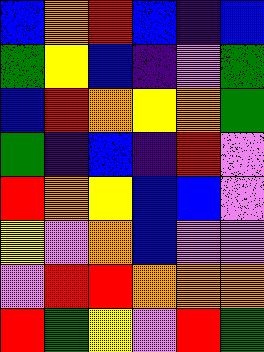[["blue", "orange", "red", "blue", "indigo", "blue"], ["green", "yellow", "blue", "indigo", "violet", "green"], ["blue", "red", "orange", "yellow", "orange", "green"], ["green", "indigo", "blue", "indigo", "red", "violet"], ["red", "orange", "yellow", "blue", "blue", "violet"], ["yellow", "violet", "orange", "blue", "violet", "violet"], ["violet", "red", "red", "orange", "orange", "orange"], ["red", "green", "yellow", "violet", "red", "green"]]